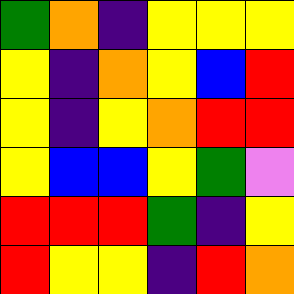[["green", "orange", "indigo", "yellow", "yellow", "yellow"], ["yellow", "indigo", "orange", "yellow", "blue", "red"], ["yellow", "indigo", "yellow", "orange", "red", "red"], ["yellow", "blue", "blue", "yellow", "green", "violet"], ["red", "red", "red", "green", "indigo", "yellow"], ["red", "yellow", "yellow", "indigo", "red", "orange"]]